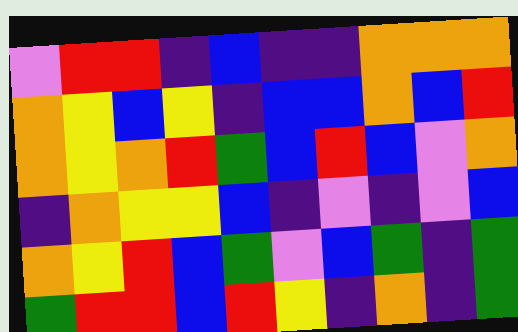[["violet", "red", "red", "indigo", "blue", "indigo", "indigo", "orange", "orange", "orange"], ["orange", "yellow", "blue", "yellow", "indigo", "blue", "blue", "orange", "blue", "red"], ["orange", "yellow", "orange", "red", "green", "blue", "red", "blue", "violet", "orange"], ["indigo", "orange", "yellow", "yellow", "blue", "indigo", "violet", "indigo", "violet", "blue"], ["orange", "yellow", "red", "blue", "green", "violet", "blue", "green", "indigo", "green"], ["green", "red", "red", "blue", "red", "yellow", "indigo", "orange", "indigo", "green"]]